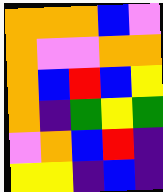[["orange", "orange", "orange", "blue", "violet"], ["orange", "violet", "violet", "orange", "orange"], ["orange", "blue", "red", "blue", "yellow"], ["orange", "indigo", "green", "yellow", "green"], ["violet", "orange", "blue", "red", "indigo"], ["yellow", "yellow", "indigo", "blue", "indigo"]]